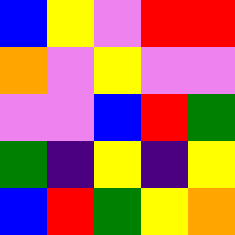[["blue", "yellow", "violet", "red", "red"], ["orange", "violet", "yellow", "violet", "violet"], ["violet", "violet", "blue", "red", "green"], ["green", "indigo", "yellow", "indigo", "yellow"], ["blue", "red", "green", "yellow", "orange"]]